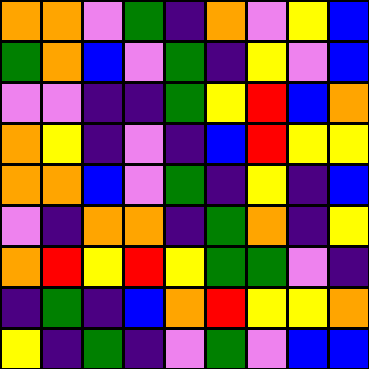[["orange", "orange", "violet", "green", "indigo", "orange", "violet", "yellow", "blue"], ["green", "orange", "blue", "violet", "green", "indigo", "yellow", "violet", "blue"], ["violet", "violet", "indigo", "indigo", "green", "yellow", "red", "blue", "orange"], ["orange", "yellow", "indigo", "violet", "indigo", "blue", "red", "yellow", "yellow"], ["orange", "orange", "blue", "violet", "green", "indigo", "yellow", "indigo", "blue"], ["violet", "indigo", "orange", "orange", "indigo", "green", "orange", "indigo", "yellow"], ["orange", "red", "yellow", "red", "yellow", "green", "green", "violet", "indigo"], ["indigo", "green", "indigo", "blue", "orange", "red", "yellow", "yellow", "orange"], ["yellow", "indigo", "green", "indigo", "violet", "green", "violet", "blue", "blue"]]